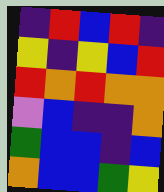[["indigo", "red", "blue", "red", "indigo"], ["yellow", "indigo", "yellow", "blue", "red"], ["red", "orange", "red", "orange", "orange"], ["violet", "blue", "indigo", "indigo", "orange"], ["green", "blue", "blue", "indigo", "blue"], ["orange", "blue", "blue", "green", "yellow"]]